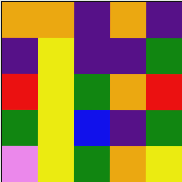[["orange", "orange", "indigo", "orange", "indigo"], ["indigo", "yellow", "indigo", "indigo", "green"], ["red", "yellow", "green", "orange", "red"], ["green", "yellow", "blue", "indigo", "green"], ["violet", "yellow", "green", "orange", "yellow"]]